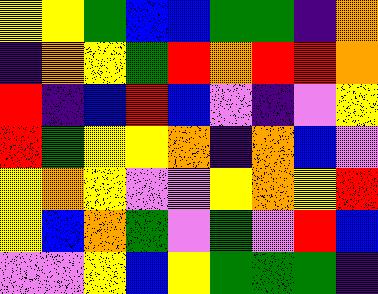[["yellow", "yellow", "green", "blue", "blue", "green", "green", "indigo", "orange"], ["indigo", "orange", "yellow", "green", "red", "orange", "red", "red", "orange"], ["red", "indigo", "blue", "red", "blue", "violet", "indigo", "violet", "yellow"], ["red", "green", "yellow", "yellow", "orange", "indigo", "orange", "blue", "violet"], ["yellow", "orange", "yellow", "violet", "violet", "yellow", "orange", "yellow", "red"], ["yellow", "blue", "orange", "green", "violet", "green", "violet", "red", "blue"], ["violet", "violet", "yellow", "blue", "yellow", "green", "green", "green", "indigo"]]